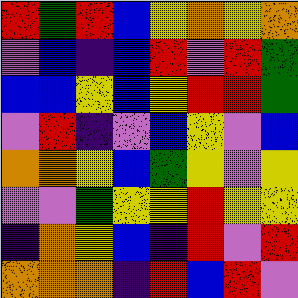[["red", "green", "red", "blue", "yellow", "orange", "yellow", "orange"], ["violet", "blue", "indigo", "blue", "red", "violet", "red", "green"], ["blue", "blue", "yellow", "blue", "yellow", "red", "red", "green"], ["violet", "red", "indigo", "violet", "blue", "yellow", "violet", "blue"], ["orange", "orange", "yellow", "blue", "green", "yellow", "violet", "yellow"], ["violet", "violet", "green", "yellow", "yellow", "red", "yellow", "yellow"], ["indigo", "orange", "yellow", "blue", "indigo", "red", "violet", "red"], ["orange", "orange", "orange", "indigo", "red", "blue", "red", "violet"]]